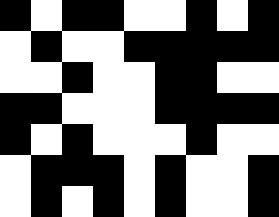[["black", "white", "black", "black", "white", "white", "black", "white", "black"], ["white", "black", "white", "white", "black", "black", "black", "black", "black"], ["white", "white", "black", "white", "white", "black", "black", "white", "white"], ["black", "black", "white", "white", "white", "black", "black", "black", "black"], ["black", "white", "black", "white", "white", "white", "black", "white", "white"], ["white", "black", "black", "black", "white", "black", "white", "white", "black"], ["white", "black", "white", "black", "white", "black", "white", "white", "black"]]